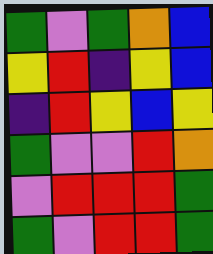[["green", "violet", "green", "orange", "blue"], ["yellow", "red", "indigo", "yellow", "blue"], ["indigo", "red", "yellow", "blue", "yellow"], ["green", "violet", "violet", "red", "orange"], ["violet", "red", "red", "red", "green"], ["green", "violet", "red", "red", "green"]]